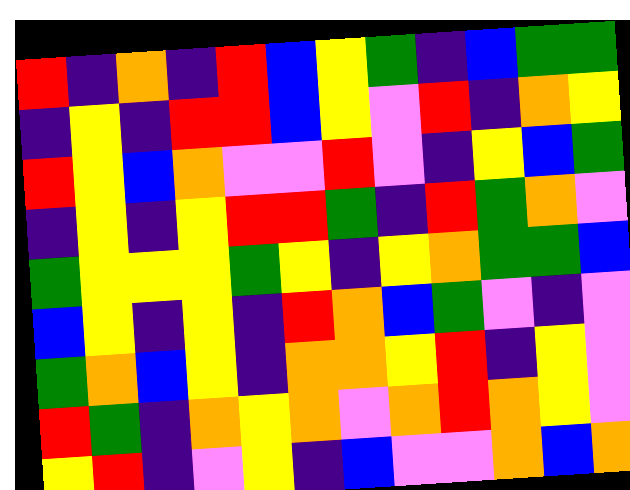[["red", "indigo", "orange", "indigo", "red", "blue", "yellow", "green", "indigo", "blue", "green", "green"], ["indigo", "yellow", "indigo", "red", "red", "blue", "yellow", "violet", "red", "indigo", "orange", "yellow"], ["red", "yellow", "blue", "orange", "violet", "violet", "red", "violet", "indigo", "yellow", "blue", "green"], ["indigo", "yellow", "indigo", "yellow", "red", "red", "green", "indigo", "red", "green", "orange", "violet"], ["green", "yellow", "yellow", "yellow", "green", "yellow", "indigo", "yellow", "orange", "green", "green", "blue"], ["blue", "yellow", "indigo", "yellow", "indigo", "red", "orange", "blue", "green", "violet", "indigo", "violet"], ["green", "orange", "blue", "yellow", "indigo", "orange", "orange", "yellow", "red", "indigo", "yellow", "violet"], ["red", "green", "indigo", "orange", "yellow", "orange", "violet", "orange", "red", "orange", "yellow", "violet"], ["yellow", "red", "indigo", "violet", "yellow", "indigo", "blue", "violet", "violet", "orange", "blue", "orange"]]